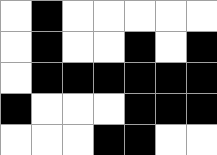[["white", "black", "white", "white", "white", "white", "white"], ["white", "black", "white", "white", "black", "white", "black"], ["white", "black", "black", "black", "black", "black", "black"], ["black", "white", "white", "white", "black", "black", "black"], ["white", "white", "white", "black", "black", "white", "white"]]